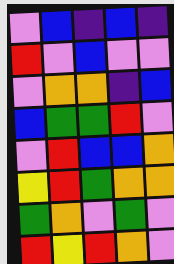[["violet", "blue", "indigo", "blue", "indigo"], ["red", "violet", "blue", "violet", "violet"], ["violet", "orange", "orange", "indigo", "blue"], ["blue", "green", "green", "red", "violet"], ["violet", "red", "blue", "blue", "orange"], ["yellow", "red", "green", "orange", "orange"], ["green", "orange", "violet", "green", "violet"], ["red", "yellow", "red", "orange", "violet"]]